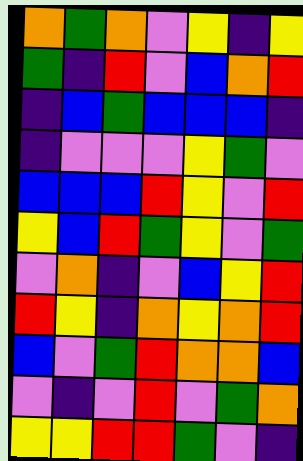[["orange", "green", "orange", "violet", "yellow", "indigo", "yellow"], ["green", "indigo", "red", "violet", "blue", "orange", "red"], ["indigo", "blue", "green", "blue", "blue", "blue", "indigo"], ["indigo", "violet", "violet", "violet", "yellow", "green", "violet"], ["blue", "blue", "blue", "red", "yellow", "violet", "red"], ["yellow", "blue", "red", "green", "yellow", "violet", "green"], ["violet", "orange", "indigo", "violet", "blue", "yellow", "red"], ["red", "yellow", "indigo", "orange", "yellow", "orange", "red"], ["blue", "violet", "green", "red", "orange", "orange", "blue"], ["violet", "indigo", "violet", "red", "violet", "green", "orange"], ["yellow", "yellow", "red", "red", "green", "violet", "indigo"]]